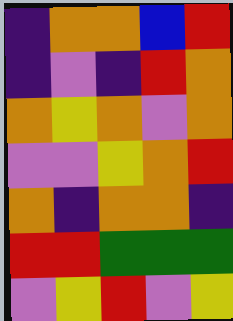[["indigo", "orange", "orange", "blue", "red"], ["indigo", "violet", "indigo", "red", "orange"], ["orange", "yellow", "orange", "violet", "orange"], ["violet", "violet", "yellow", "orange", "red"], ["orange", "indigo", "orange", "orange", "indigo"], ["red", "red", "green", "green", "green"], ["violet", "yellow", "red", "violet", "yellow"]]